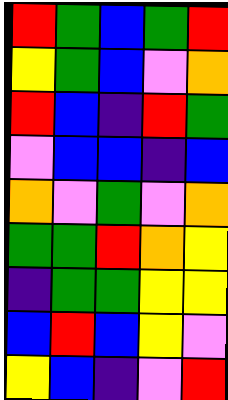[["red", "green", "blue", "green", "red"], ["yellow", "green", "blue", "violet", "orange"], ["red", "blue", "indigo", "red", "green"], ["violet", "blue", "blue", "indigo", "blue"], ["orange", "violet", "green", "violet", "orange"], ["green", "green", "red", "orange", "yellow"], ["indigo", "green", "green", "yellow", "yellow"], ["blue", "red", "blue", "yellow", "violet"], ["yellow", "blue", "indigo", "violet", "red"]]